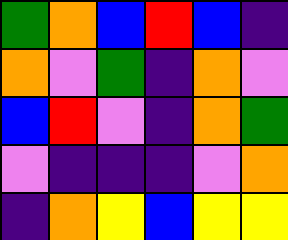[["green", "orange", "blue", "red", "blue", "indigo"], ["orange", "violet", "green", "indigo", "orange", "violet"], ["blue", "red", "violet", "indigo", "orange", "green"], ["violet", "indigo", "indigo", "indigo", "violet", "orange"], ["indigo", "orange", "yellow", "blue", "yellow", "yellow"]]